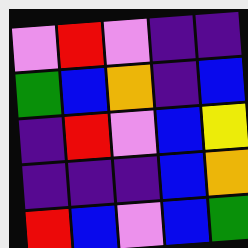[["violet", "red", "violet", "indigo", "indigo"], ["green", "blue", "orange", "indigo", "blue"], ["indigo", "red", "violet", "blue", "yellow"], ["indigo", "indigo", "indigo", "blue", "orange"], ["red", "blue", "violet", "blue", "green"]]